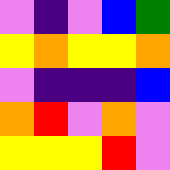[["violet", "indigo", "violet", "blue", "green"], ["yellow", "orange", "yellow", "yellow", "orange"], ["violet", "indigo", "indigo", "indigo", "blue"], ["orange", "red", "violet", "orange", "violet"], ["yellow", "yellow", "yellow", "red", "violet"]]